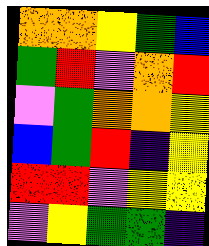[["orange", "orange", "yellow", "green", "blue"], ["green", "red", "violet", "orange", "red"], ["violet", "green", "orange", "orange", "yellow"], ["blue", "green", "red", "indigo", "yellow"], ["red", "red", "violet", "yellow", "yellow"], ["violet", "yellow", "green", "green", "indigo"]]